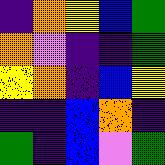[["indigo", "orange", "yellow", "blue", "green"], ["orange", "violet", "indigo", "indigo", "green"], ["yellow", "orange", "indigo", "blue", "yellow"], ["indigo", "indigo", "blue", "orange", "indigo"], ["green", "indigo", "blue", "violet", "green"]]